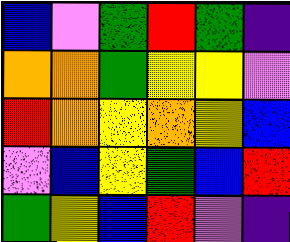[["blue", "violet", "green", "red", "green", "indigo"], ["orange", "orange", "green", "yellow", "yellow", "violet"], ["red", "orange", "yellow", "orange", "yellow", "blue"], ["violet", "blue", "yellow", "green", "blue", "red"], ["green", "yellow", "blue", "red", "violet", "indigo"]]